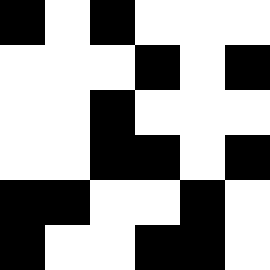[["black", "white", "black", "white", "white", "white"], ["white", "white", "white", "black", "white", "black"], ["white", "white", "black", "white", "white", "white"], ["white", "white", "black", "black", "white", "black"], ["black", "black", "white", "white", "black", "white"], ["black", "white", "white", "black", "black", "white"]]